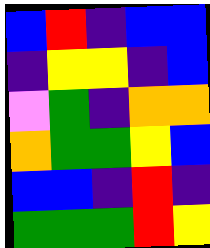[["blue", "red", "indigo", "blue", "blue"], ["indigo", "yellow", "yellow", "indigo", "blue"], ["violet", "green", "indigo", "orange", "orange"], ["orange", "green", "green", "yellow", "blue"], ["blue", "blue", "indigo", "red", "indigo"], ["green", "green", "green", "red", "yellow"]]